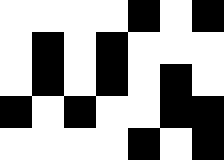[["white", "white", "white", "white", "black", "white", "black"], ["white", "black", "white", "black", "white", "white", "white"], ["white", "black", "white", "black", "white", "black", "white"], ["black", "white", "black", "white", "white", "black", "black"], ["white", "white", "white", "white", "black", "white", "black"]]